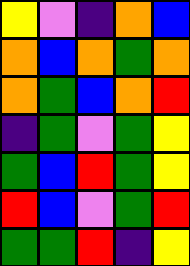[["yellow", "violet", "indigo", "orange", "blue"], ["orange", "blue", "orange", "green", "orange"], ["orange", "green", "blue", "orange", "red"], ["indigo", "green", "violet", "green", "yellow"], ["green", "blue", "red", "green", "yellow"], ["red", "blue", "violet", "green", "red"], ["green", "green", "red", "indigo", "yellow"]]